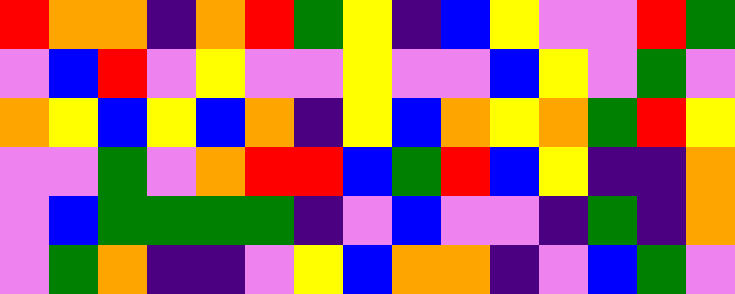[["red", "orange", "orange", "indigo", "orange", "red", "green", "yellow", "indigo", "blue", "yellow", "violet", "violet", "red", "green"], ["violet", "blue", "red", "violet", "yellow", "violet", "violet", "yellow", "violet", "violet", "blue", "yellow", "violet", "green", "violet"], ["orange", "yellow", "blue", "yellow", "blue", "orange", "indigo", "yellow", "blue", "orange", "yellow", "orange", "green", "red", "yellow"], ["violet", "violet", "green", "violet", "orange", "red", "red", "blue", "green", "red", "blue", "yellow", "indigo", "indigo", "orange"], ["violet", "blue", "green", "green", "green", "green", "indigo", "violet", "blue", "violet", "violet", "indigo", "green", "indigo", "orange"], ["violet", "green", "orange", "indigo", "indigo", "violet", "yellow", "blue", "orange", "orange", "indigo", "violet", "blue", "green", "violet"]]